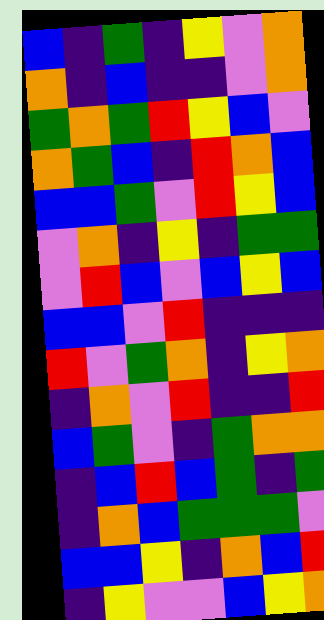[["blue", "indigo", "green", "indigo", "yellow", "violet", "orange"], ["orange", "indigo", "blue", "indigo", "indigo", "violet", "orange"], ["green", "orange", "green", "red", "yellow", "blue", "violet"], ["orange", "green", "blue", "indigo", "red", "orange", "blue"], ["blue", "blue", "green", "violet", "red", "yellow", "blue"], ["violet", "orange", "indigo", "yellow", "indigo", "green", "green"], ["violet", "red", "blue", "violet", "blue", "yellow", "blue"], ["blue", "blue", "violet", "red", "indigo", "indigo", "indigo"], ["red", "violet", "green", "orange", "indigo", "yellow", "orange"], ["indigo", "orange", "violet", "red", "indigo", "indigo", "red"], ["blue", "green", "violet", "indigo", "green", "orange", "orange"], ["indigo", "blue", "red", "blue", "green", "indigo", "green"], ["indigo", "orange", "blue", "green", "green", "green", "violet"], ["blue", "blue", "yellow", "indigo", "orange", "blue", "red"], ["indigo", "yellow", "violet", "violet", "blue", "yellow", "orange"]]